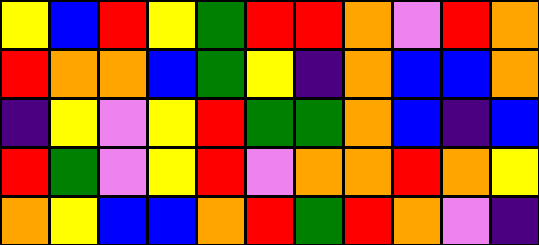[["yellow", "blue", "red", "yellow", "green", "red", "red", "orange", "violet", "red", "orange"], ["red", "orange", "orange", "blue", "green", "yellow", "indigo", "orange", "blue", "blue", "orange"], ["indigo", "yellow", "violet", "yellow", "red", "green", "green", "orange", "blue", "indigo", "blue"], ["red", "green", "violet", "yellow", "red", "violet", "orange", "orange", "red", "orange", "yellow"], ["orange", "yellow", "blue", "blue", "orange", "red", "green", "red", "orange", "violet", "indigo"]]